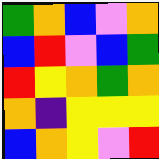[["green", "orange", "blue", "violet", "orange"], ["blue", "red", "violet", "blue", "green"], ["red", "yellow", "orange", "green", "orange"], ["orange", "indigo", "yellow", "yellow", "yellow"], ["blue", "orange", "yellow", "violet", "red"]]